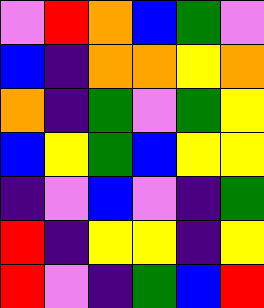[["violet", "red", "orange", "blue", "green", "violet"], ["blue", "indigo", "orange", "orange", "yellow", "orange"], ["orange", "indigo", "green", "violet", "green", "yellow"], ["blue", "yellow", "green", "blue", "yellow", "yellow"], ["indigo", "violet", "blue", "violet", "indigo", "green"], ["red", "indigo", "yellow", "yellow", "indigo", "yellow"], ["red", "violet", "indigo", "green", "blue", "red"]]